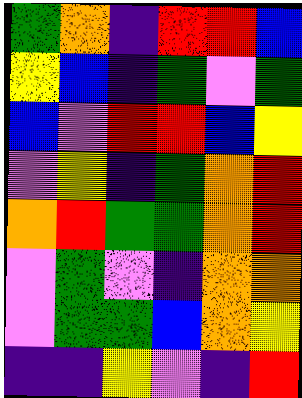[["green", "orange", "indigo", "red", "red", "blue"], ["yellow", "blue", "indigo", "green", "violet", "green"], ["blue", "violet", "red", "red", "blue", "yellow"], ["violet", "yellow", "indigo", "green", "orange", "red"], ["orange", "red", "green", "green", "orange", "red"], ["violet", "green", "violet", "indigo", "orange", "orange"], ["violet", "green", "green", "blue", "orange", "yellow"], ["indigo", "indigo", "yellow", "violet", "indigo", "red"]]